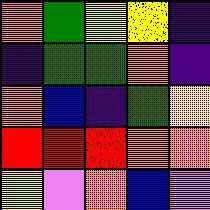[["orange", "green", "yellow", "yellow", "indigo"], ["indigo", "green", "green", "orange", "indigo"], ["orange", "blue", "indigo", "green", "yellow"], ["red", "red", "red", "orange", "orange"], ["yellow", "violet", "orange", "blue", "violet"]]